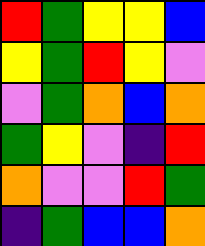[["red", "green", "yellow", "yellow", "blue"], ["yellow", "green", "red", "yellow", "violet"], ["violet", "green", "orange", "blue", "orange"], ["green", "yellow", "violet", "indigo", "red"], ["orange", "violet", "violet", "red", "green"], ["indigo", "green", "blue", "blue", "orange"]]